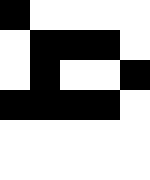[["black", "white", "white", "white", "white"], ["white", "black", "black", "black", "white"], ["white", "black", "white", "white", "black"], ["black", "black", "black", "black", "white"], ["white", "white", "white", "white", "white"], ["white", "white", "white", "white", "white"]]